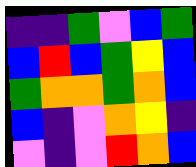[["indigo", "indigo", "green", "violet", "blue", "green"], ["blue", "red", "blue", "green", "yellow", "blue"], ["green", "orange", "orange", "green", "orange", "blue"], ["blue", "indigo", "violet", "orange", "yellow", "indigo"], ["violet", "indigo", "violet", "red", "orange", "blue"]]